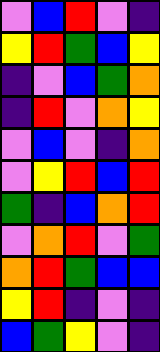[["violet", "blue", "red", "violet", "indigo"], ["yellow", "red", "green", "blue", "yellow"], ["indigo", "violet", "blue", "green", "orange"], ["indigo", "red", "violet", "orange", "yellow"], ["violet", "blue", "violet", "indigo", "orange"], ["violet", "yellow", "red", "blue", "red"], ["green", "indigo", "blue", "orange", "red"], ["violet", "orange", "red", "violet", "green"], ["orange", "red", "green", "blue", "blue"], ["yellow", "red", "indigo", "violet", "indigo"], ["blue", "green", "yellow", "violet", "indigo"]]